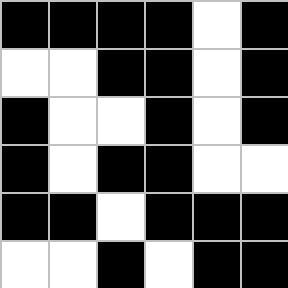[["black", "black", "black", "black", "white", "black"], ["white", "white", "black", "black", "white", "black"], ["black", "white", "white", "black", "white", "black"], ["black", "white", "black", "black", "white", "white"], ["black", "black", "white", "black", "black", "black"], ["white", "white", "black", "white", "black", "black"]]